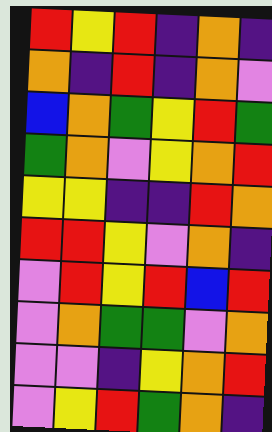[["red", "yellow", "red", "indigo", "orange", "indigo"], ["orange", "indigo", "red", "indigo", "orange", "violet"], ["blue", "orange", "green", "yellow", "red", "green"], ["green", "orange", "violet", "yellow", "orange", "red"], ["yellow", "yellow", "indigo", "indigo", "red", "orange"], ["red", "red", "yellow", "violet", "orange", "indigo"], ["violet", "red", "yellow", "red", "blue", "red"], ["violet", "orange", "green", "green", "violet", "orange"], ["violet", "violet", "indigo", "yellow", "orange", "red"], ["violet", "yellow", "red", "green", "orange", "indigo"]]